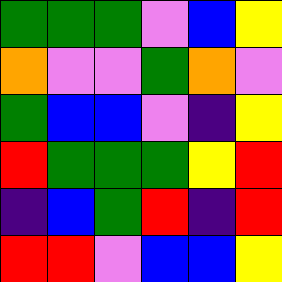[["green", "green", "green", "violet", "blue", "yellow"], ["orange", "violet", "violet", "green", "orange", "violet"], ["green", "blue", "blue", "violet", "indigo", "yellow"], ["red", "green", "green", "green", "yellow", "red"], ["indigo", "blue", "green", "red", "indigo", "red"], ["red", "red", "violet", "blue", "blue", "yellow"]]